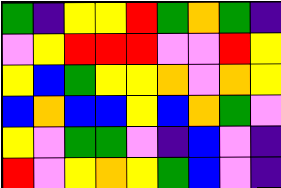[["green", "indigo", "yellow", "yellow", "red", "green", "orange", "green", "indigo"], ["violet", "yellow", "red", "red", "red", "violet", "violet", "red", "yellow"], ["yellow", "blue", "green", "yellow", "yellow", "orange", "violet", "orange", "yellow"], ["blue", "orange", "blue", "blue", "yellow", "blue", "orange", "green", "violet"], ["yellow", "violet", "green", "green", "violet", "indigo", "blue", "violet", "indigo"], ["red", "violet", "yellow", "orange", "yellow", "green", "blue", "violet", "indigo"]]